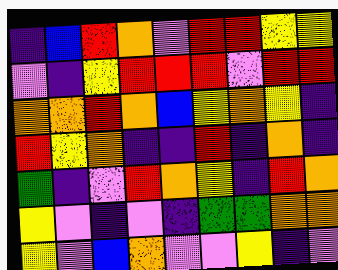[["indigo", "blue", "red", "orange", "violet", "red", "red", "yellow", "yellow"], ["violet", "indigo", "yellow", "red", "red", "red", "violet", "red", "red"], ["orange", "orange", "red", "orange", "blue", "yellow", "orange", "yellow", "indigo"], ["red", "yellow", "orange", "indigo", "indigo", "red", "indigo", "orange", "indigo"], ["green", "indigo", "violet", "red", "orange", "yellow", "indigo", "red", "orange"], ["yellow", "violet", "indigo", "violet", "indigo", "green", "green", "orange", "orange"], ["yellow", "violet", "blue", "orange", "violet", "violet", "yellow", "indigo", "violet"]]